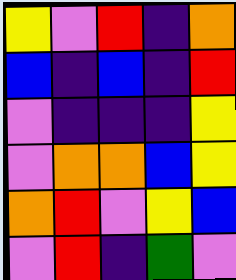[["yellow", "violet", "red", "indigo", "orange"], ["blue", "indigo", "blue", "indigo", "red"], ["violet", "indigo", "indigo", "indigo", "yellow"], ["violet", "orange", "orange", "blue", "yellow"], ["orange", "red", "violet", "yellow", "blue"], ["violet", "red", "indigo", "green", "violet"]]